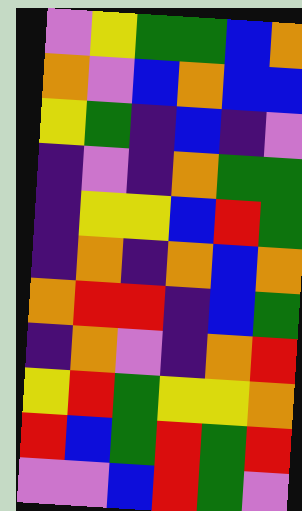[["violet", "yellow", "green", "green", "blue", "orange"], ["orange", "violet", "blue", "orange", "blue", "blue"], ["yellow", "green", "indigo", "blue", "indigo", "violet"], ["indigo", "violet", "indigo", "orange", "green", "green"], ["indigo", "yellow", "yellow", "blue", "red", "green"], ["indigo", "orange", "indigo", "orange", "blue", "orange"], ["orange", "red", "red", "indigo", "blue", "green"], ["indigo", "orange", "violet", "indigo", "orange", "red"], ["yellow", "red", "green", "yellow", "yellow", "orange"], ["red", "blue", "green", "red", "green", "red"], ["violet", "violet", "blue", "red", "green", "violet"]]